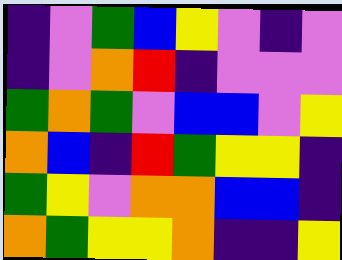[["indigo", "violet", "green", "blue", "yellow", "violet", "indigo", "violet"], ["indigo", "violet", "orange", "red", "indigo", "violet", "violet", "violet"], ["green", "orange", "green", "violet", "blue", "blue", "violet", "yellow"], ["orange", "blue", "indigo", "red", "green", "yellow", "yellow", "indigo"], ["green", "yellow", "violet", "orange", "orange", "blue", "blue", "indigo"], ["orange", "green", "yellow", "yellow", "orange", "indigo", "indigo", "yellow"]]